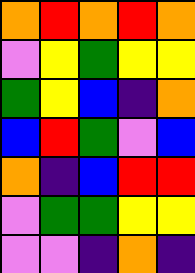[["orange", "red", "orange", "red", "orange"], ["violet", "yellow", "green", "yellow", "yellow"], ["green", "yellow", "blue", "indigo", "orange"], ["blue", "red", "green", "violet", "blue"], ["orange", "indigo", "blue", "red", "red"], ["violet", "green", "green", "yellow", "yellow"], ["violet", "violet", "indigo", "orange", "indigo"]]